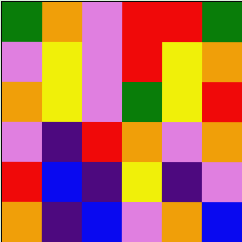[["green", "orange", "violet", "red", "red", "green"], ["violet", "yellow", "violet", "red", "yellow", "orange"], ["orange", "yellow", "violet", "green", "yellow", "red"], ["violet", "indigo", "red", "orange", "violet", "orange"], ["red", "blue", "indigo", "yellow", "indigo", "violet"], ["orange", "indigo", "blue", "violet", "orange", "blue"]]